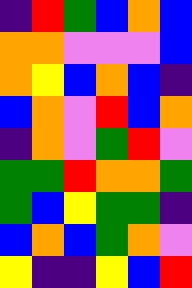[["indigo", "red", "green", "blue", "orange", "blue"], ["orange", "orange", "violet", "violet", "violet", "blue"], ["orange", "yellow", "blue", "orange", "blue", "indigo"], ["blue", "orange", "violet", "red", "blue", "orange"], ["indigo", "orange", "violet", "green", "red", "violet"], ["green", "green", "red", "orange", "orange", "green"], ["green", "blue", "yellow", "green", "green", "indigo"], ["blue", "orange", "blue", "green", "orange", "violet"], ["yellow", "indigo", "indigo", "yellow", "blue", "red"]]